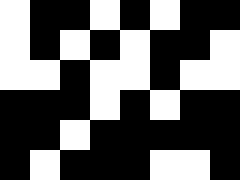[["white", "black", "black", "white", "black", "white", "black", "black"], ["white", "black", "white", "black", "white", "black", "black", "white"], ["white", "white", "black", "white", "white", "black", "white", "white"], ["black", "black", "black", "white", "black", "white", "black", "black"], ["black", "black", "white", "black", "black", "black", "black", "black"], ["black", "white", "black", "black", "black", "white", "white", "black"]]